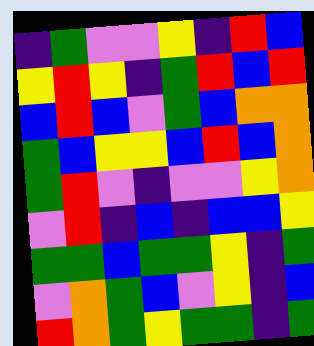[["indigo", "green", "violet", "violet", "yellow", "indigo", "red", "blue"], ["yellow", "red", "yellow", "indigo", "green", "red", "blue", "red"], ["blue", "red", "blue", "violet", "green", "blue", "orange", "orange"], ["green", "blue", "yellow", "yellow", "blue", "red", "blue", "orange"], ["green", "red", "violet", "indigo", "violet", "violet", "yellow", "orange"], ["violet", "red", "indigo", "blue", "indigo", "blue", "blue", "yellow"], ["green", "green", "blue", "green", "green", "yellow", "indigo", "green"], ["violet", "orange", "green", "blue", "violet", "yellow", "indigo", "blue"], ["red", "orange", "green", "yellow", "green", "green", "indigo", "green"]]